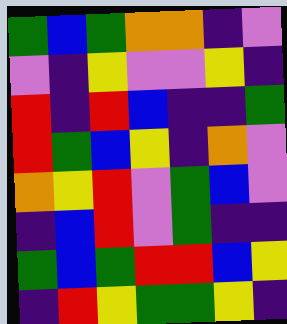[["green", "blue", "green", "orange", "orange", "indigo", "violet"], ["violet", "indigo", "yellow", "violet", "violet", "yellow", "indigo"], ["red", "indigo", "red", "blue", "indigo", "indigo", "green"], ["red", "green", "blue", "yellow", "indigo", "orange", "violet"], ["orange", "yellow", "red", "violet", "green", "blue", "violet"], ["indigo", "blue", "red", "violet", "green", "indigo", "indigo"], ["green", "blue", "green", "red", "red", "blue", "yellow"], ["indigo", "red", "yellow", "green", "green", "yellow", "indigo"]]